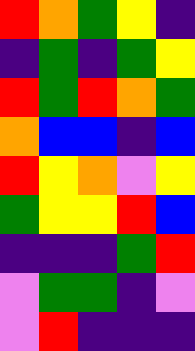[["red", "orange", "green", "yellow", "indigo"], ["indigo", "green", "indigo", "green", "yellow"], ["red", "green", "red", "orange", "green"], ["orange", "blue", "blue", "indigo", "blue"], ["red", "yellow", "orange", "violet", "yellow"], ["green", "yellow", "yellow", "red", "blue"], ["indigo", "indigo", "indigo", "green", "red"], ["violet", "green", "green", "indigo", "violet"], ["violet", "red", "indigo", "indigo", "indigo"]]